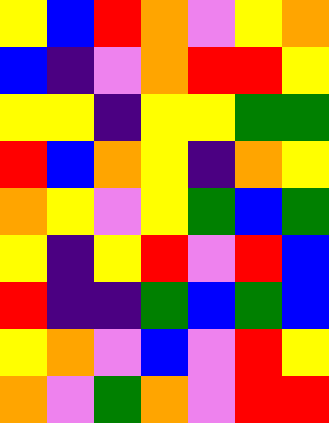[["yellow", "blue", "red", "orange", "violet", "yellow", "orange"], ["blue", "indigo", "violet", "orange", "red", "red", "yellow"], ["yellow", "yellow", "indigo", "yellow", "yellow", "green", "green"], ["red", "blue", "orange", "yellow", "indigo", "orange", "yellow"], ["orange", "yellow", "violet", "yellow", "green", "blue", "green"], ["yellow", "indigo", "yellow", "red", "violet", "red", "blue"], ["red", "indigo", "indigo", "green", "blue", "green", "blue"], ["yellow", "orange", "violet", "blue", "violet", "red", "yellow"], ["orange", "violet", "green", "orange", "violet", "red", "red"]]